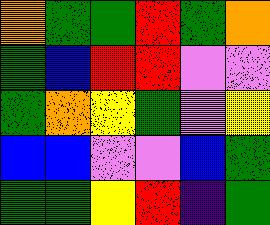[["orange", "green", "green", "red", "green", "orange"], ["green", "blue", "red", "red", "violet", "violet"], ["green", "orange", "yellow", "green", "violet", "yellow"], ["blue", "blue", "violet", "violet", "blue", "green"], ["green", "green", "yellow", "red", "indigo", "green"]]